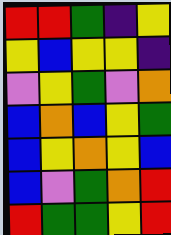[["red", "red", "green", "indigo", "yellow"], ["yellow", "blue", "yellow", "yellow", "indigo"], ["violet", "yellow", "green", "violet", "orange"], ["blue", "orange", "blue", "yellow", "green"], ["blue", "yellow", "orange", "yellow", "blue"], ["blue", "violet", "green", "orange", "red"], ["red", "green", "green", "yellow", "red"]]